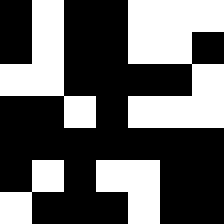[["black", "white", "black", "black", "white", "white", "white"], ["black", "white", "black", "black", "white", "white", "black"], ["white", "white", "black", "black", "black", "black", "white"], ["black", "black", "white", "black", "white", "white", "white"], ["black", "black", "black", "black", "black", "black", "black"], ["black", "white", "black", "white", "white", "black", "black"], ["white", "black", "black", "black", "white", "black", "black"]]